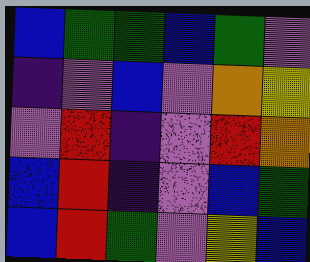[["blue", "green", "green", "blue", "green", "violet"], ["indigo", "violet", "blue", "violet", "orange", "yellow"], ["violet", "red", "indigo", "violet", "red", "orange"], ["blue", "red", "indigo", "violet", "blue", "green"], ["blue", "red", "green", "violet", "yellow", "blue"]]